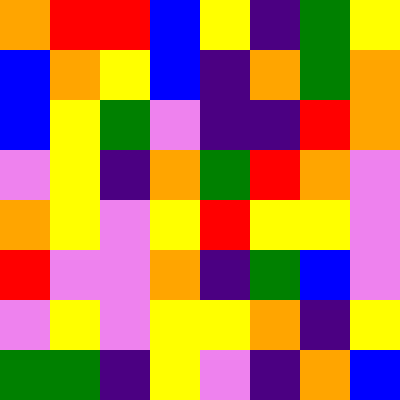[["orange", "red", "red", "blue", "yellow", "indigo", "green", "yellow"], ["blue", "orange", "yellow", "blue", "indigo", "orange", "green", "orange"], ["blue", "yellow", "green", "violet", "indigo", "indigo", "red", "orange"], ["violet", "yellow", "indigo", "orange", "green", "red", "orange", "violet"], ["orange", "yellow", "violet", "yellow", "red", "yellow", "yellow", "violet"], ["red", "violet", "violet", "orange", "indigo", "green", "blue", "violet"], ["violet", "yellow", "violet", "yellow", "yellow", "orange", "indigo", "yellow"], ["green", "green", "indigo", "yellow", "violet", "indigo", "orange", "blue"]]